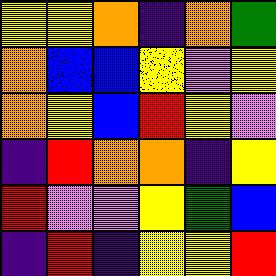[["yellow", "yellow", "orange", "indigo", "orange", "green"], ["orange", "blue", "blue", "yellow", "violet", "yellow"], ["orange", "yellow", "blue", "red", "yellow", "violet"], ["indigo", "red", "orange", "orange", "indigo", "yellow"], ["red", "violet", "violet", "yellow", "green", "blue"], ["indigo", "red", "indigo", "yellow", "yellow", "red"]]